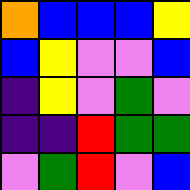[["orange", "blue", "blue", "blue", "yellow"], ["blue", "yellow", "violet", "violet", "blue"], ["indigo", "yellow", "violet", "green", "violet"], ["indigo", "indigo", "red", "green", "green"], ["violet", "green", "red", "violet", "blue"]]